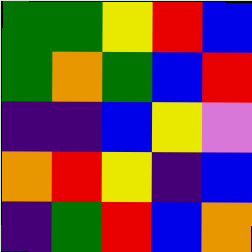[["green", "green", "yellow", "red", "blue"], ["green", "orange", "green", "blue", "red"], ["indigo", "indigo", "blue", "yellow", "violet"], ["orange", "red", "yellow", "indigo", "blue"], ["indigo", "green", "red", "blue", "orange"]]